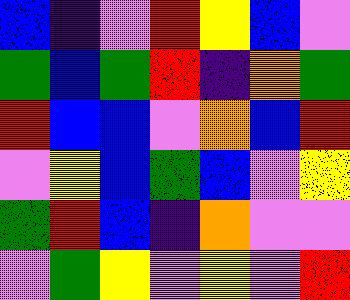[["blue", "indigo", "violet", "red", "yellow", "blue", "violet"], ["green", "blue", "green", "red", "indigo", "orange", "green"], ["red", "blue", "blue", "violet", "orange", "blue", "red"], ["violet", "yellow", "blue", "green", "blue", "violet", "yellow"], ["green", "red", "blue", "indigo", "orange", "violet", "violet"], ["violet", "green", "yellow", "violet", "yellow", "violet", "red"]]